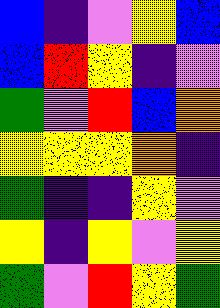[["blue", "indigo", "violet", "yellow", "blue"], ["blue", "red", "yellow", "indigo", "violet"], ["green", "violet", "red", "blue", "orange"], ["yellow", "yellow", "yellow", "orange", "indigo"], ["green", "indigo", "indigo", "yellow", "violet"], ["yellow", "indigo", "yellow", "violet", "yellow"], ["green", "violet", "red", "yellow", "green"]]